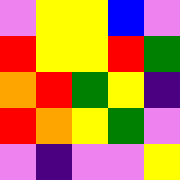[["violet", "yellow", "yellow", "blue", "violet"], ["red", "yellow", "yellow", "red", "green"], ["orange", "red", "green", "yellow", "indigo"], ["red", "orange", "yellow", "green", "violet"], ["violet", "indigo", "violet", "violet", "yellow"]]